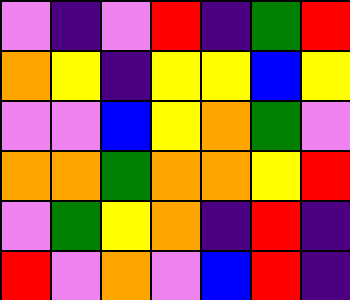[["violet", "indigo", "violet", "red", "indigo", "green", "red"], ["orange", "yellow", "indigo", "yellow", "yellow", "blue", "yellow"], ["violet", "violet", "blue", "yellow", "orange", "green", "violet"], ["orange", "orange", "green", "orange", "orange", "yellow", "red"], ["violet", "green", "yellow", "orange", "indigo", "red", "indigo"], ["red", "violet", "orange", "violet", "blue", "red", "indigo"]]